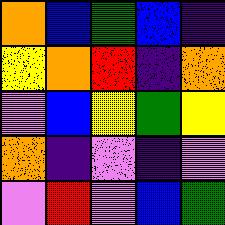[["orange", "blue", "green", "blue", "indigo"], ["yellow", "orange", "red", "indigo", "orange"], ["violet", "blue", "yellow", "green", "yellow"], ["orange", "indigo", "violet", "indigo", "violet"], ["violet", "red", "violet", "blue", "green"]]